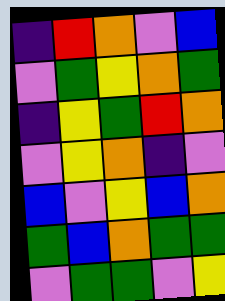[["indigo", "red", "orange", "violet", "blue"], ["violet", "green", "yellow", "orange", "green"], ["indigo", "yellow", "green", "red", "orange"], ["violet", "yellow", "orange", "indigo", "violet"], ["blue", "violet", "yellow", "blue", "orange"], ["green", "blue", "orange", "green", "green"], ["violet", "green", "green", "violet", "yellow"]]